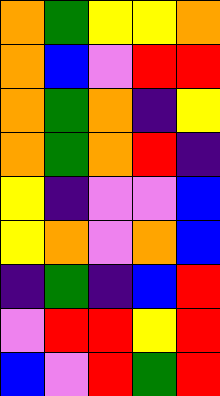[["orange", "green", "yellow", "yellow", "orange"], ["orange", "blue", "violet", "red", "red"], ["orange", "green", "orange", "indigo", "yellow"], ["orange", "green", "orange", "red", "indigo"], ["yellow", "indigo", "violet", "violet", "blue"], ["yellow", "orange", "violet", "orange", "blue"], ["indigo", "green", "indigo", "blue", "red"], ["violet", "red", "red", "yellow", "red"], ["blue", "violet", "red", "green", "red"]]